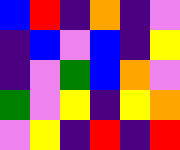[["blue", "red", "indigo", "orange", "indigo", "violet"], ["indigo", "blue", "violet", "blue", "indigo", "yellow"], ["indigo", "violet", "green", "blue", "orange", "violet"], ["green", "violet", "yellow", "indigo", "yellow", "orange"], ["violet", "yellow", "indigo", "red", "indigo", "red"]]